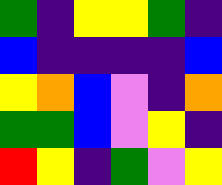[["green", "indigo", "yellow", "yellow", "green", "indigo"], ["blue", "indigo", "indigo", "indigo", "indigo", "blue"], ["yellow", "orange", "blue", "violet", "indigo", "orange"], ["green", "green", "blue", "violet", "yellow", "indigo"], ["red", "yellow", "indigo", "green", "violet", "yellow"]]